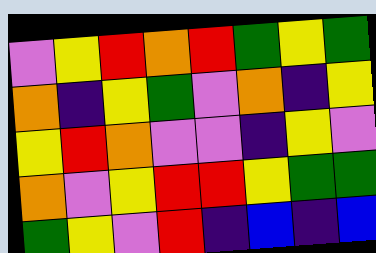[["violet", "yellow", "red", "orange", "red", "green", "yellow", "green"], ["orange", "indigo", "yellow", "green", "violet", "orange", "indigo", "yellow"], ["yellow", "red", "orange", "violet", "violet", "indigo", "yellow", "violet"], ["orange", "violet", "yellow", "red", "red", "yellow", "green", "green"], ["green", "yellow", "violet", "red", "indigo", "blue", "indigo", "blue"]]